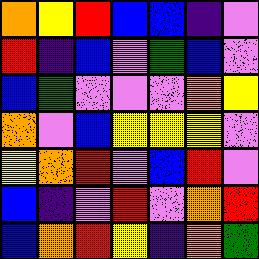[["orange", "yellow", "red", "blue", "blue", "indigo", "violet"], ["red", "indigo", "blue", "violet", "green", "blue", "violet"], ["blue", "green", "violet", "violet", "violet", "orange", "yellow"], ["orange", "violet", "blue", "yellow", "yellow", "yellow", "violet"], ["yellow", "orange", "red", "violet", "blue", "red", "violet"], ["blue", "indigo", "violet", "red", "violet", "orange", "red"], ["blue", "orange", "red", "yellow", "indigo", "orange", "green"]]